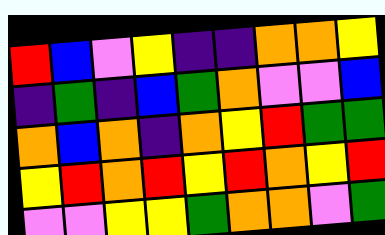[["red", "blue", "violet", "yellow", "indigo", "indigo", "orange", "orange", "yellow"], ["indigo", "green", "indigo", "blue", "green", "orange", "violet", "violet", "blue"], ["orange", "blue", "orange", "indigo", "orange", "yellow", "red", "green", "green"], ["yellow", "red", "orange", "red", "yellow", "red", "orange", "yellow", "red"], ["violet", "violet", "yellow", "yellow", "green", "orange", "orange", "violet", "green"]]